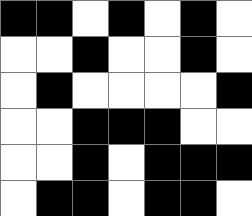[["black", "black", "white", "black", "white", "black", "white"], ["white", "white", "black", "white", "white", "black", "white"], ["white", "black", "white", "white", "white", "white", "black"], ["white", "white", "black", "black", "black", "white", "white"], ["white", "white", "black", "white", "black", "black", "black"], ["white", "black", "black", "white", "black", "black", "white"]]